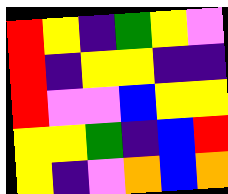[["red", "yellow", "indigo", "green", "yellow", "violet"], ["red", "indigo", "yellow", "yellow", "indigo", "indigo"], ["red", "violet", "violet", "blue", "yellow", "yellow"], ["yellow", "yellow", "green", "indigo", "blue", "red"], ["yellow", "indigo", "violet", "orange", "blue", "orange"]]